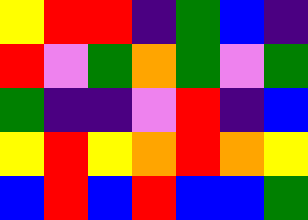[["yellow", "red", "red", "indigo", "green", "blue", "indigo"], ["red", "violet", "green", "orange", "green", "violet", "green"], ["green", "indigo", "indigo", "violet", "red", "indigo", "blue"], ["yellow", "red", "yellow", "orange", "red", "orange", "yellow"], ["blue", "red", "blue", "red", "blue", "blue", "green"]]